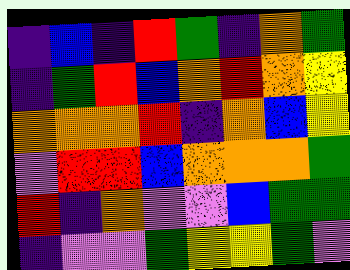[["indigo", "blue", "indigo", "red", "green", "indigo", "orange", "green"], ["indigo", "green", "red", "blue", "orange", "red", "orange", "yellow"], ["orange", "orange", "orange", "red", "indigo", "orange", "blue", "yellow"], ["violet", "red", "red", "blue", "orange", "orange", "orange", "green"], ["red", "indigo", "orange", "violet", "violet", "blue", "green", "green"], ["indigo", "violet", "violet", "green", "yellow", "yellow", "green", "violet"]]